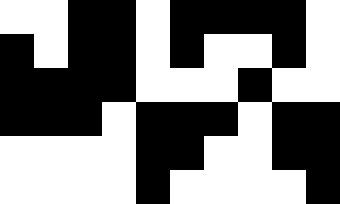[["white", "white", "black", "black", "white", "black", "black", "black", "black", "white"], ["black", "white", "black", "black", "white", "black", "white", "white", "black", "white"], ["black", "black", "black", "black", "white", "white", "white", "black", "white", "white"], ["black", "black", "black", "white", "black", "black", "black", "white", "black", "black"], ["white", "white", "white", "white", "black", "black", "white", "white", "black", "black"], ["white", "white", "white", "white", "black", "white", "white", "white", "white", "black"]]